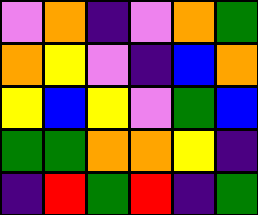[["violet", "orange", "indigo", "violet", "orange", "green"], ["orange", "yellow", "violet", "indigo", "blue", "orange"], ["yellow", "blue", "yellow", "violet", "green", "blue"], ["green", "green", "orange", "orange", "yellow", "indigo"], ["indigo", "red", "green", "red", "indigo", "green"]]